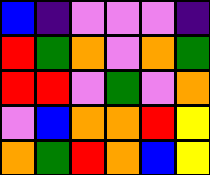[["blue", "indigo", "violet", "violet", "violet", "indigo"], ["red", "green", "orange", "violet", "orange", "green"], ["red", "red", "violet", "green", "violet", "orange"], ["violet", "blue", "orange", "orange", "red", "yellow"], ["orange", "green", "red", "orange", "blue", "yellow"]]